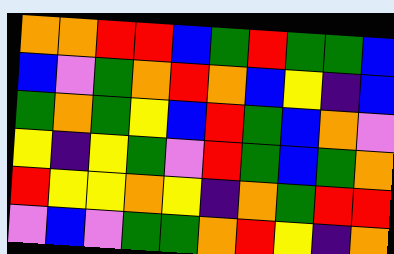[["orange", "orange", "red", "red", "blue", "green", "red", "green", "green", "blue"], ["blue", "violet", "green", "orange", "red", "orange", "blue", "yellow", "indigo", "blue"], ["green", "orange", "green", "yellow", "blue", "red", "green", "blue", "orange", "violet"], ["yellow", "indigo", "yellow", "green", "violet", "red", "green", "blue", "green", "orange"], ["red", "yellow", "yellow", "orange", "yellow", "indigo", "orange", "green", "red", "red"], ["violet", "blue", "violet", "green", "green", "orange", "red", "yellow", "indigo", "orange"]]